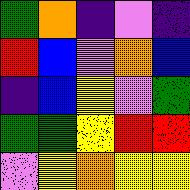[["green", "orange", "indigo", "violet", "indigo"], ["red", "blue", "violet", "orange", "blue"], ["indigo", "blue", "yellow", "violet", "green"], ["green", "green", "yellow", "red", "red"], ["violet", "yellow", "orange", "yellow", "yellow"]]